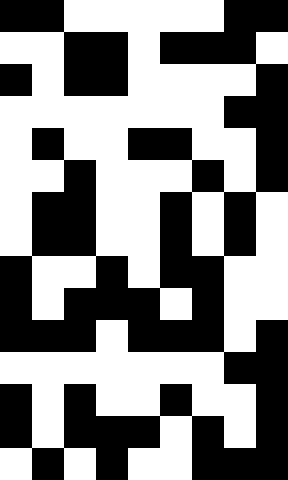[["black", "black", "white", "white", "white", "white", "white", "black", "black"], ["white", "white", "black", "black", "white", "black", "black", "black", "white"], ["black", "white", "black", "black", "white", "white", "white", "white", "black"], ["white", "white", "white", "white", "white", "white", "white", "black", "black"], ["white", "black", "white", "white", "black", "black", "white", "white", "black"], ["white", "white", "black", "white", "white", "white", "black", "white", "black"], ["white", "black", "black", "white", "white", "black", "white", "black", "white"], ["white", "black", "black", "white", "white", "black", "white", "black", "white"], ["black", "white", "white", "black", "white", "black", "black", "white", "white"], ["black", "white", "black", "black", "black", "white", "black", "white", "white"], ["black", "black", "black", "white", "black", "black", "black", "white", "black"], ["white", "white", "white", "white", "white", "white", "white", "black", "black"], ["black", "white", "black", "white", "white", "black", "white", "white", "black"], ["black", "white", "black", "black", "black", "white", "black", "white", "black"], ["white", "black", "white", "black", "white", "white", "black", "black", "black"]]